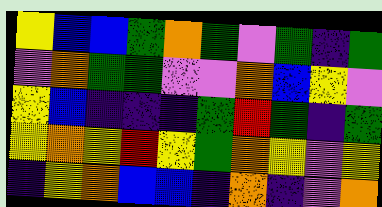[["yellow", "blue", "blue", "green", "orange", "green", "violet", "green", "indigo", "green"], ["violet", "orange", "green", "green", "violet", "violet", "orange", "blue", "yellow", "violet"], ["yellow", "blue", "indigo", "indigo", "indigo", "green", "red", "green", "indigo", "green"], ["yellow", "orange", "yellow", "red", "yellow", "green", "orange", "yellow", "violet", "yellow"], ["indigo", "yellow", "orange", "blue", "blue", "indigo", "orange", "indigo", "violet", "orange"]]